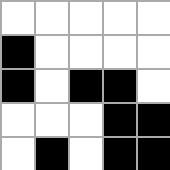[["white", "white", "white", "white", "white"], ["black", "white", "white", "white", "white"], ["black", "white", "black", "black", "white"], ["white", "white", "white", "black", "black"], ["white", "black", "white", "black", "black"]]